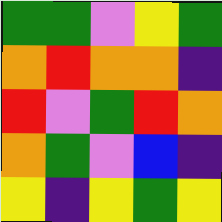[["green", "green", "violet", "yellow", "green"], ["orange", "red", "orange", "orange", "indigo"], ["red", "violet", "green", "red", "orange"], ["orange", "green", "violet", "blue", "indigo"], ["yellow", "indigo", "yellow", "green", "yellow"]]